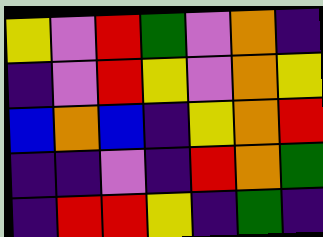[["yellow", "violet", "red", "green", "violet", "orange", "indigo"], ["indigo", "violet", "red", "yellow", "violet", "orange", "yellow"], ["blue", "orange", "blue", "indigo", "yellow", "orange", "red"], ["indigo", "indigo", "violet", "indigo", "red", "orange", "green"], ["indigo", "red", "red", "yellow", "indigo", "green", "indigo"]]